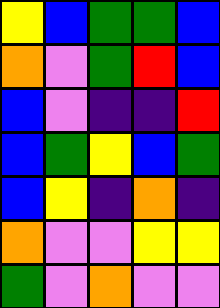[["yellow", "blue", "green", "green", "blue"], ["orange", "violet", "green", "red", "blue"], ["blue", "violet", "indigo", "indigo", "red"], ["blue", "green", "yellow", "blue", "green"], ["blue", "yellow", "indigo", "orange", "indigo"], ["orange", "violet", "violet", "yellow", "yellow"], ["green", "violet", "orange", "violet", "violet"]]